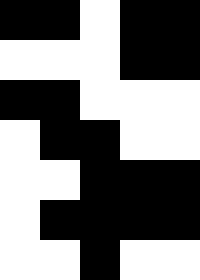[["black", "black", "white", "black", "black"], ["white", "white", "white", "black", "black"], ["black", "black", "white", "white", "white"], ["white", "black", "black", "white", "white"], ["white", "white", "black", "black", "black"], ["white", "black", "black", "black", "black"], ["white", "white", "black", "white", "white"]]